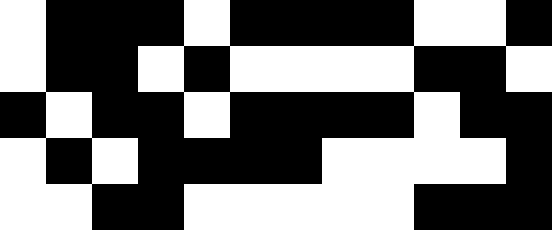[["white", "black", "black", "black", "white", "black", "black", "black", "black", "white", "white", "black"], ["white", "black", "black", "white", "black", "white", "white", "white", "white", "black", "black", "white"], ["black", "white", "black", "black", "white", "black", "black", "black", "black", "white", "black", "black"], ["white", "black", "white", "black", "black", "black", "black", "white", "white", "white", "white", "black"], ["white", "white", "black", "black", "white", "white", "white", "white", "white", "black", "black", "black"]]